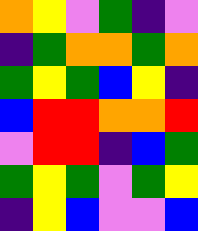[["orange", "yellow", "violet", "green", "indigo", "violet"], ["indigo", "green", "orange", "orange", "green", "orange"], ["green", "yellow", "green", "blue", "yellow", "indigo"], ["blue", "red", "red", "orange", "orange", "red"], ["violet", "red", "red", "indigo", "blue", "green"], ["green", "yellow", "green", "violet", "green", "yellow"], ["indigo", "yellow", "blue", "violet", "violet", "blue"]]